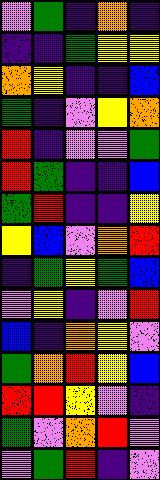[["violet", "green", "indigo", "orange", "indigo"], ["indigo", "indigo", "green", "yellow", "yellow"], ["orange", "yellow", "indigo", "indigo", "blue"], ["green", "indigo", "violet", "yellow", "orange"], ["red", "indigo", "violet", "violet", "green"], ["red", "green", "indigo", "indigo", "blue"], ["green", "red", "indigo", "indigo", "yellow"], ["yellow", "blue", "violet", "orange", "red"], ["indigo", "green", "yellow", "green", "blue"], ["violet", "yellow", "indigo", "violet", "red"], ["blue", "indigo", "orange", "yellow", "violet"], ["green", "orange", "red", "yellow", "blue"], ["red", "red", "yellow", "violet", "indigo"], ["green", "violet", "orange", "red", "violet"], ["violet", "green", "red", "indigo", "violet"]]